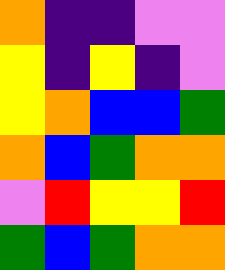[["orange", "indigo", "indigo", "violet", "violet"], ["yellow", "indigo", "yellow", "indigo", "violet"], ["yellow", "orange", "blue", "blue", "green"], ["orange", "blue", "green", "orange", "orange"], ["violet", "red", "yellow", "yellow", "red"], ["green", "blue", "green", "orange", "orange"]]